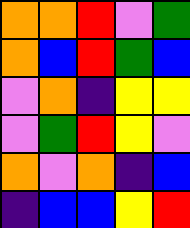[["orange", "orange", "red", "violet", "green"], ["orange", "blue", "red", "green", "blue"], ["violet", "orange", "indigo", "yellow", "yellow"], ["violet", "green", "red", "yellow", "violet"], ["orange", "violet", "orange", "indigo", "blue"], ["indigo", "blue", "blue", "yellow", "red"]]